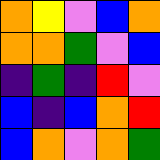[["orange", "yellow", "violet", "blue", "orange"], ["orange", "orange", "green", "violet", "blue"], ["indigo", "green", "indigo", "red", "violet"], ["blue", "indigo", "blue", "orange", "red"], ["blue", "orange", "violet", "orange", "green"]]